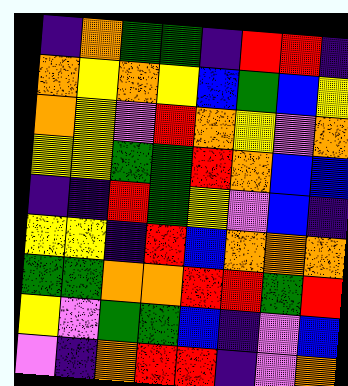[["indigo", "orange", "green", "green", "indigo", "red", "red", "indigo"], ["orange", "yellow", "orange", "yellow", "blue", "green", "blue", "yellow"], ["orange", "yellow", "violet", "red", "orange", "yellow", "violet", "orange"], ["yellow", "yellow", "green", "green", "red", "orange", "blue", "blue"], ["indigo", "indigo", "red", "green", "yellow", "violet", "blue", "indigo"], ["yellow", "yellow", "indigo", "red", "blue", "orange", "orange", "orange"], ["green", "green", "orange", "orange", "red", "red", "green", "red"], ["yellow", "violet", "green", "green", "blue", "indigo", "violet", "blue"], ["violet", "indigo", "orange", "red", "red", "indigo", "violet", "orange"]]